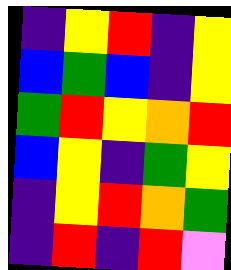[["indigo", "yellow", "red", "indigo", "yellow"], ["blue", "green", "blue", "indigo", "yellow"], ["green", "red", "yellow", "orange", "red"], ["blue", "yellow", "indigo", "green", "yellow"], ["indigo", "yellow", "red", "orange", "green"], ["indigo", "red", "indigo", "red", "violet"]]